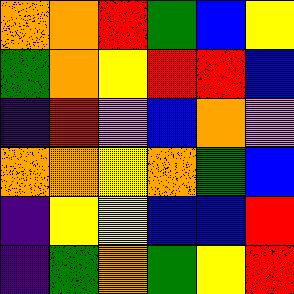[["orange", "orange", "red", "green", "blue", "yellow"], ["green", "orange", "yellow", "red", "red", "blue"], ["indigo", "red", "violet", "blue", "orange", "violet"], ["orange", "orange", "yellow", "orange", "green", "blue"], ["indigo", "yellow", "yellow", "blue", "blue", "red"], ["indigo", "green", "orange", "green", "yellow", "red"]]